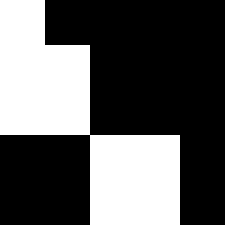[["white", "black", "black", "black", "black"], ["white", "white", "black", "black", "black"], ["white", "white", "black", "black", "black"], ["black", "black", "white", "white", "black"], ["black", "black", "white", "white", "black"]]